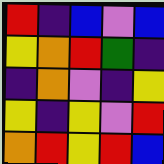[["red", "indigo", "blue", "violet", "blue"], ["yellow", "orange", "red", "green", "indigo"], ["indigo", "orange", "violet", "indigo", "yellow"], ["yellow", "indigo", "yellow", "violet", "red"], ["orange", "red", "yellow", "red", "blue"]]